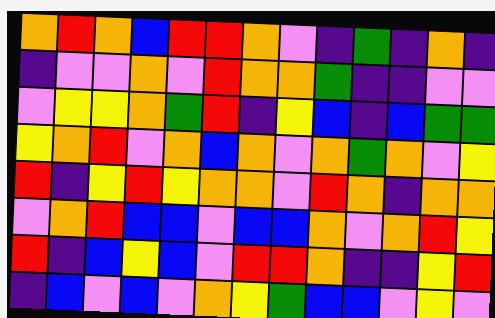[["orange", "red", "orange", "blue", "red", "red", "orange", "violet", "indigo", "green", "indigo", "orange", "indigo"], ["indigo", "violet", "violet", "orange", "violet", "red", "orange", "orange", "green", "indigo", "indigo", "violet", "violet"], ["violet", "yellow", "yellow", "orange", "green", "red", "indigo", "yellow", "blue", "indigo", "blue", "green", "green"], ["yellow", "orange", "red", "violet", "orange", "blue", "orange", "violet", "orange", "green", "orange", "violet", "yellow"], ["red", "indigo", "yellow", "red", "yellow", "orange", "orange", "violet", "red", "orange", "indigo", "orange", "orange"], ["violet", "orange", "red", "blue", "blue", "violet", "blue", "blue", "orange", "violet", "orange", "red", "yellow"], ["red", "indigo", "blue", "yellow", "blue", "violet", "red", "red", "orange", "indigo", "indigo", "yellow", "red"], ["indigo", "blue", "violet", "blue", "violet", "orange", "yellow", "green", "blue", "blue", "violet", "yellow", "violet"]]